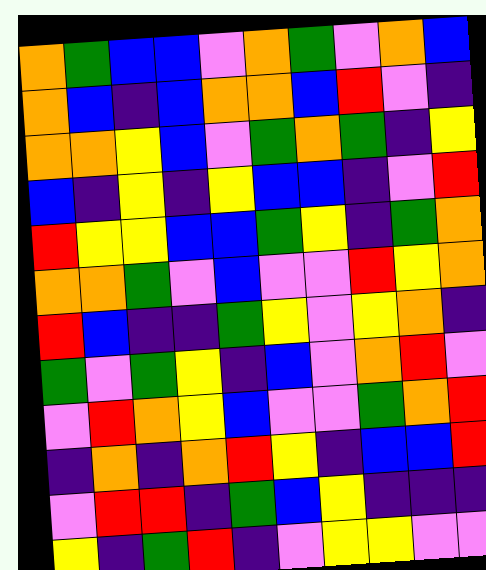[["orange", "green", "blue", "blue", "violet", "orange", "green", "violet", "orange", "blue"], ["orange", "blue", "indigo", "blue", "orange", "orange", "blue", "red", "violet", "indigo"], ["orange", "orange", "yellow", "blue", "violet", "green", "orange", "green", "indigo", "yellow"], ["blue", "indigo", "yellow", "indigo", "yellow", "blue", "blue", "indigo", "violet", "red"], ["red", "yellow", "yellow", "blue", "blue", "green", "yellow", "indigo", "green", "orange"], ["orange", "orange", "green", "violet", "blue", "violet", "violet", "red", "yellow", "orange"], ["red", "blue", "indigo", "indigo", "green", "yellow", "violet", "yellow", "orange", "indigo"], ["green", "violet", "green", "yellow", "indigo", "blue", "violet", "orange", "red", "violet"], ["violet", "red", "orange", "yellow", "blue", "violet", "violet", "green", "orange", "red"], ["indigo", "orange", "indigo", "orange", "red", "yellow", "indigo", "blue", "blue", "red"], ["violet", "red", "red", "indigo", "green", "blue", "yellow", "indigo", "indigo", "indigo"], ["yellow", "indigo", "green", "red", "indigo", "violet", "yellow", "yellow", "violet", "violet"]]